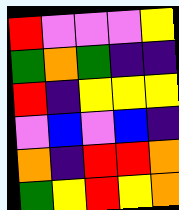[["red", "violet", "violet", "violet", "yellow"], ["green", "orange", "green", "indigo", "indigo"], ["red", "indigo", "yellow", "yellow", "yellow"], ["violet", "blue", "violet", "blue", "indigo"], ["orange", "indigo", "red", "red", "orange"], ["green", "yellow", "red", "yellow", "orange"]]